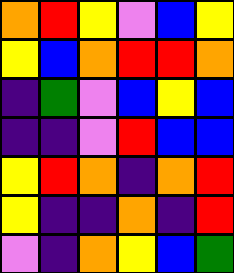[["orange", "red", "yellow", "violet", "blue", "yellow"], ["yellow", "blue", "orange", "red", "red", "orange"], ["indigo", "green", "violet", "blue", "yellow", "blue"], ["indigo", "indigo", "violet", "red", "blue", "blue"], ["yellow", "red", "orange", "indigo", "orange", "red"], ["yellow", "indigo", "indigo", "orange", "indigo", "red"], ["violet", "indigo", "orange", "yellow", "blue", "green"]]